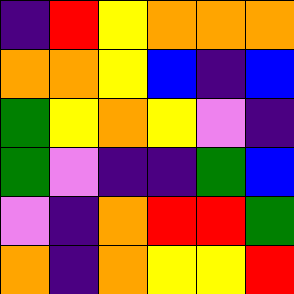[["indigo", "red", "yellow", "orange", "orange", "orange"], ["orange", "orange", "yellow", "blue", "indigo", "blue"], ["green", "yellow", "orange", "yellow", "violet", "indigo"], ["green", "violet", "indigo", "indigo", "green", "blue"], ["violet", "indigo", "orange", "red", "red", "green"], ["orange", "indigo", "orange", "yellow", "yellow", "red"]]